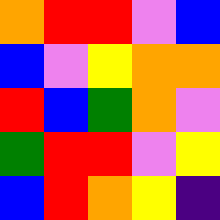[["orange", "red", "red", "violet", "blue"], ["blue", "violet", "yellow", "orange", "orange"], ["red", "blue", "green", "orange", "violet"], ["green", "red", "red", "violet", "yellow"], ["blue", "red", "orange", "yellow", "indigo"]]